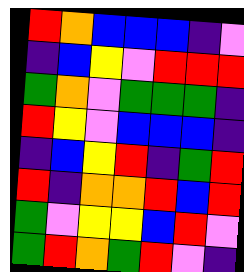[["red", "orange", "blue", "blue", "blue", "indigo", "violet"], ["indigo", "blue", "yellow", "violet", "red", "red", "red"], ["green", "orange", "violet", "green", "green", "green", "indigo"], ["red", "yellow", "violet", "blue", "blue", "blue", "indigo"], ["indigo", "blue", "yellow", "red", "indigo", "green", "red"], ["red", "indigo", "orange", "orange", "red", "blue", "red"], ["green", "violet", "yellow", "yellow", "blue", "red", "violet"], ["green", "red", "orange", "green", "red", "violet", "indigo"]]